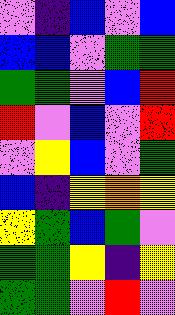[["violet", "indigo", "blue", "violet", "blue"], ["blue", "blue", "violet", "green", "green"], ["green", "green", "violet", "blue", "red"], ["red", "violet", "blue", "violet", "red"], ["violet", "yellow", "blue", "violet", "green"], ["blue", "indigo", "yellow", "orange", "yellow"], ["yellow", "green", "blue", "green", "violet"], ["green", "green", "yellow", "indigo", "yellow"], ["green", "green", "violet", "red", "violet"]]